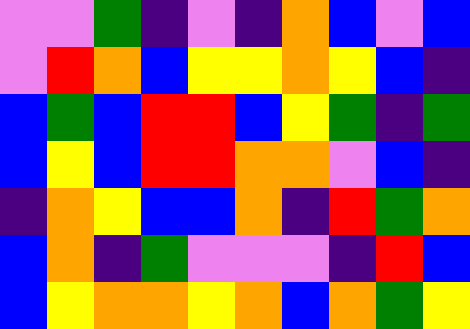[["violet", "violet", "green", "indigo", "violet", "indigo", "orange", "blue", "violet", "blue"], ["violet", "red", "orange", "blue", "yellow", "yellow", "orange", "yellow", "blue", "indigo"], ["blue", "green", "blue", "red", "red", "blue", "yellow", "green", "indigo", "green"], ["blue", "yellow", "blue", "red", "red", "orange", "orange", "violet", "blue", "indigo"], ["indigo", "orange", "yellow", "blue", "blue", "orange", "indigo", "red", "green", "orange"], ["blue", "orange", "indigo", "green", "violet", "violet", "violet", "indigo", "red", "blue"], ["blue", "yellow", "orange", "orange", "yellow", "orange", "blue", "orange", "green", "yellow"]]